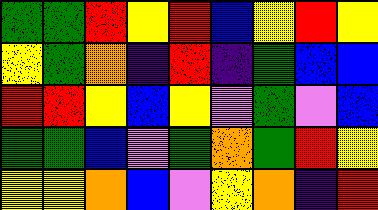[["green", "green", "red", "yellow", "red", "blue", "yellow", "red", "yellow"], ["yellow", "green", "orange", "indigo", "red", "indigo", "green", "blue", "blue"], ["red", "red", "yellow", "blue", "yellow", "violet", "green", "violet", "blue"], ["green", "green", "blue", "violet", "green", "orange", "green", "red", "yellow"], ["yellow", "yellow", "orange", "blue", "violet", "yellow", "orange", "indigo", "red"]]